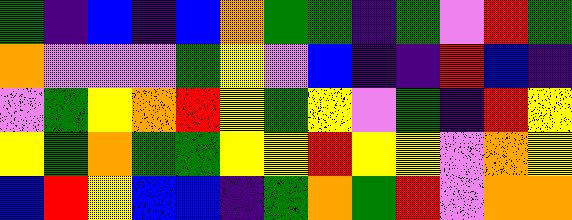[["green", "indigo", "blue", "indigo", "blue", "orange", "green", "green", "indigo", "green", "violet", "red", "green"], ["orange", "violet", "violet", "violet", "green", "yellow", "violet", "blue", "indigo", "indigo", "red", "blue", "indigo"], ["violet", "green", "yellow", "orange", "red", "yellow", "green", "yellow", "violet", "green", "indigo", "red", "yellow"], ["yellow", "green", "orange", "green", "green", "yellow", "yellow", "red", "yellow", "yellow", "violet", "orange", "yellow"], ["blue", "red", "yellow", "blue", "blue", "indigo", "green", "orange", "green", "red", "violet", "orange", "orange"]]